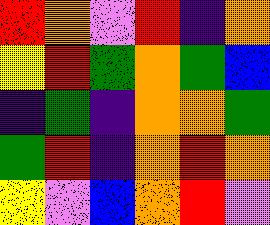[["red", "orange", "violet", "red", "indigo", "orange"], ["yellow", "red", "green", "orange", "green", "blue"], ["indigo", "green", "indigo", "orange", "orange", "green"], ["green", "red", "indigo", "orange", "red", "orange"], ["yellow", "violet", "blue", "orange", "red", "violet"]]